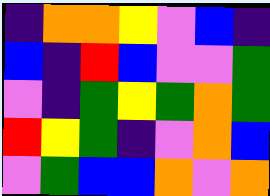[["indigo", "orange", "orange", "yellow", "violet", "blue", "indigo"], ["blue", "indigo", "red", "blue", "violet", "violet", "green"], ["violet", "indigo", "green", "yellow", "green", "orange", "green"], ["red", "yellow", "green", "indigo", "violet", "orange", "blue"], ["violet", "green", "blue", "blue", "orange", "violet", "orange"]]